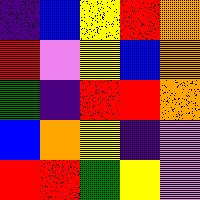[["indigo", "blue", "yellow", "red", "orange"], ["red", "violet", "yellow", "blue", "orange"], ["green", "indigo", "red", "red", "orange"], ["blue", "orange", "yellow", "indigo", "violet"], ["red", "red", "green", "yellow", "violet"]]